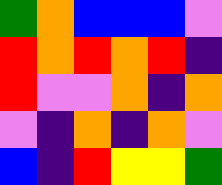[["green", "orange", "blue", "blue", "blue", "violet"], ["red", "orange", "red", "orange", "red", "indigo"], ["red", "violet", "violet", "orange", "indigo", "orange"], ["violet", "indigo", "orange", "indigo", "orange", "violet"], ["blue", "indigo", "red", "yellow", "yellow", "green"]]